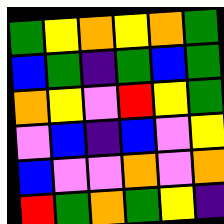[["green", "yellow", "orange", "yellow", "orange", "green"], ["blue", "green", "indigo", "green", "blue", "green"], ["orange", "yellow", "violet", "red", "yellow", "green"], ["violet", "blue", "indigo", "blue", "violet", "yellow"], ["blue", "violet", "violet", "orange", "violet", "orange"], ["red", "green", "orange", "green", "yellow", "indigo"]]